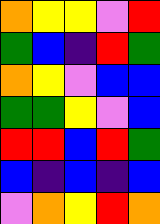[["orange", "yellow", "yellow", "violet", "red"], ["green", "blue", "indigo", "red", "green"], ["orange", "yellow", "violet", "blue", "blue"], ["green", "green", "yellow", "violet", "blue"], ["red", "red", "blue", "red", "green"], ["blue", "indigo", "blue", "indigo", "blue"], ["violet", "orange", "yellow", "red", "orange"]]